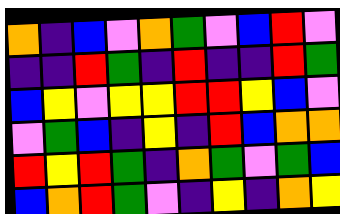[["orange", "indigo", "blue", "violet", "orange", "green", "violet", "blue", "red", "violet"], ["indigo", "indigo", "red", "green", "indigo", "red", "indigo", "indigo", "red", "green"], ["blue", "yellow", "violet", "yellow", "yellow", "red", "red", "yellow", "blue", "violet"], ["violet", "green", "blue", "indigo", "yellow", "indigo", "red", "blue", "orange", "orange"], ["red", "yellow", "red", "green", "indigo", "orange", "green", "violet", "green", "blue"], ["blue", "orange", "red", "green", "violet", "indigo", "yellow", "indigo", "orange", "yellow"]]